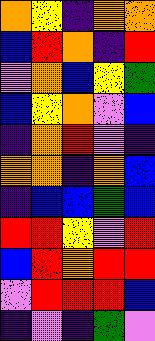[["orange", "yellow", "indigo", "orange", "orange"], ["blue", "red", "orange", "indigo", "red"], ["violet", "orange", "blue", "yellow", "green"], ["blue", "yellow", "orange", "violet", "blue"], ["indigo", "orange", "red", "violet", "indigo"], ["orange", "orange", "indigo", "orange", "blue"], ["indigo", "blue", "blue", "green", "blue"], ["red", "red", "yellow", "violet", "red"], ["blue", "red", "orange", "red", "red"], ["violet", "red", "red", "red", "blue"], ["indigo", "violet", "indigo", "green", "violet"]]